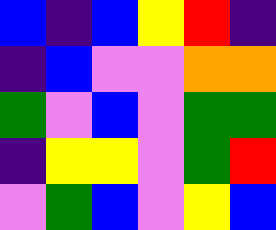[["blue", "indigo", "blue", "yellow", "red", "indigo"], ["indigo", "blue", "violet", "violet", "orange", "orange"], ["green", "violet", "blue", "violet", "green", "green"], ["indigo", "yellow", "yellow", "violet", "green", "red"], ["violet", "green", "blue", "violet", "yellow", "blue"]]